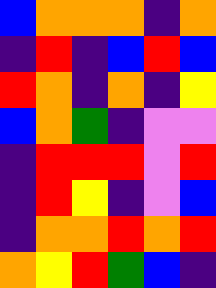[["blue", "orange", "orange", "orange", "indigo", "orange"], ["indigo", "red", "indigo", "blue", "red", "blue"], ["red", "orange", "indigo", "orange", "indigo", "yellow"], ["blue", "orange", "green", "indigo", "violet", "violet"], ["indigo", "red", "red", "red", "violet", "red"], ["indigo", "red", "yellow", "indigo", "violet", "blue"], ["indigo", "orange", "orange", "red", "orange", "red"], ["orange", "yellow", "red", "green", "blue", "indigo"]]